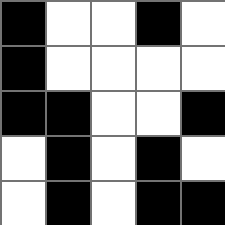[["black", "white", "white", "black", "white"], ["black", "white", "white", "white", "white"], ["black", "black", "white", "white", "black"], ["white", "black", "white", "black", "white"], ["white", "black", "white", "black", "black"]]